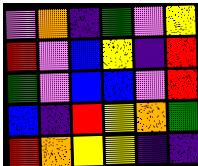[["violet", "orange", "indigo", "green", "violet", "yellow"], ["red", "violet", "blue", "yellow", "indigo", "red"], ["green", "violet", "blue", "blue", "violet", "red"], ["blue", "indigo", "red", "yellow", "orange", "green"], ["red", "orange", "yellow", "yellow", "indigo", "indigo"]]